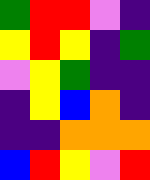[["green", "red", "red", "violet", "indigo"], ["yellow", "red", "yellow", "indigo", "green"], ["violet", "yellow", "green", "indigo", "indigo"], ["indigo", "yellow", "blue", "orange", "indigo"], ["indigo", "indigo", "orange", "orange", "orange"], ["blue", "red", "yellow", "violet", "red"]]